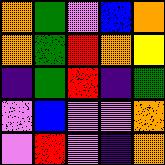[["orange", "green", "violet", "blue", "orange"], ["orange", "green", "red", "orange", "yellow"], ["indigo", "green", "red", "indigo", "green"], ["violet", "blue", "violet", "violet", "orange"], ["violet", "red", "violet", "indigo", "orange"]]